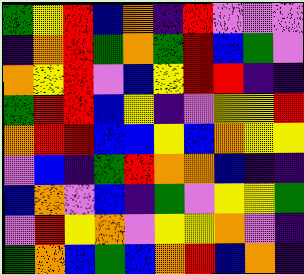[["green", "yellow", "red", "blue", "orange", "indigo", "red", "violet", "violet", "violet"], ["indigo", "orange", "red", "green", "orange", "green", "red", "blue", "green", "violet"], ["orange", "yellow", "red", "violet", "blue", "yellow", "red", "red", "indigo", "indigo"], ["green", "red", "red", "blue", "yellow", "indigo", "violet", "yellow", "yellow", "red"], ["orange", "red", "red", "blue", "blue", "yellow", "blue", "orange", "yellow", "yellow"], ["violet", "blue", "indigo", "green", "red", "orange", "orange", "blue", "indigo", "indigo"], ["blue", "orange", "violet", "blue", "indigo", "green", "violet", "yellow", "yellow", "green"], ["violet", "red", "yellow", "orange", "violet", "yellow", "yellow", "orange", "violet", "indigo"], ["green", "orange", "blue", "green", "blue", "orange", "red", "blue", "orange", "indigo"]]